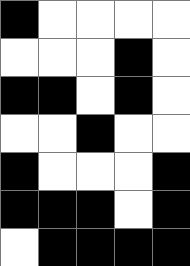[["black", "white", "white", "white", "white"], ["white", "white", "white", "black", "white"], ["black", "black", "white", "black", "white"], ["white", "white", "black", "white", "white"], ["black", "white", "white", "white", "black"], ["black", "black", "black", "white", "black"], ["white", "black", "black", "black", "black"]]